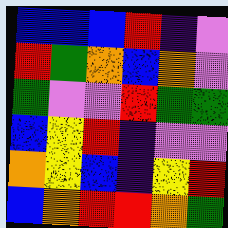[["blue", "blue", "blue", "red", "indigo", "violet"], ["red", "green", "orange", "blue", "orange", "violet"], ["green", "violet", "violet", "red", "green", "green"], ["blue", "yellow", "red", "indigo", "violet", "violet"], ["orange", "yellow", "blue", "indigo", "yellow", "red"], ["blue", "orange", "red", "red", "orange", "green"]]